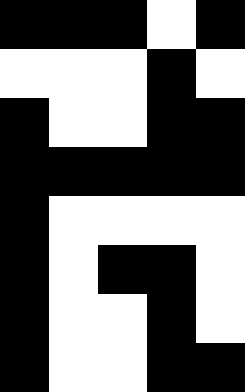[["black", "black", "black", "white", "black"], ["white", "white", "white", "black", "white"], ["black", "white", "white", "black", "black"], ["black", "black", "black", "black", "black"], ["black", "white", "white", "white", "white"], ["black", "white", "black", "black", "white"], ["black", "white", "white", "black", "white"], ["black", "white", "white", "black", "black"]]